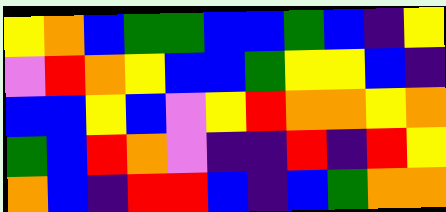[["yellow", "orange", "blue", "green", "green", "blue", "blue", "green", "blue", "indigo", "yellow"], ["violet", "red", "orange", "yellow", "blue", "blue", "green", "yellow", "yellow", "blue", "indigo"], ["blue", "blue", "yellow", "blue", "violet", "yellow", "red", "orange", "orange", "yellow", "orange"], ["green", "blue", "red", "orange", "violet", "indigo", "indigo", "red", "indigo", "red", "yellow"], ["orange", "blue", "indigo", "red", "red", "blue", "indigo", "blue", "green", "orange", "orange"]]